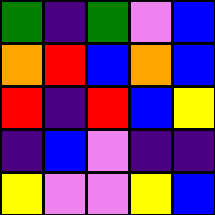[["green", "indigo", "green", "violet", "blue"], ["orange", "red", "blue", "orange", "blue"], ["red", "indigo", "red", "blue", "yellow"], ["indigo", "blue", "violet", "indigo", "indigo"], ["yellow", "violet", "violet", "yellow", "blue"]]